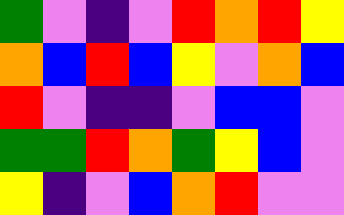[["green", "violet", "indigo", "violet", "red", "orange", "red", "yellow"], ["orange", "blue", "red", "blue", "yellow", "violet", "orange", "blue"], ["red", "violet", "indigo", "indigo", "violet", "blue", "blue", "violet"], ["green", "green", "red", "orange", "green", "yellow", "blue", "violet"], ["yellow", "indigo", "violet", "blue", "orange", "red", "violet", "violet"]]